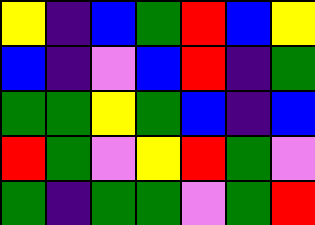[["yellow", "indigo", "blue", "green", "red", "blue", "yellow"], ["blue", "indigo", "violet", "blue", "red", "indigo", "green"], ["green", "green", "yellow", "green", "blue", "indigo", "blue"], ["red", "green", "violet", "yellow", "red", "green", "violet"], ["green", "indigo", "green", "green", "violet", "green", "red"]]